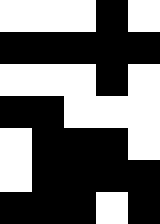[["white", "white", "white", "black", "white"], ["black", "black", "black", "black", "black"], ["white", "white", "white", "black", "white"], ["black", "black", "white", "white", "white"], ["white", "black", "black", "black", "white"], ["white", "black", "black", "black", "black"], ["black", "black", "black", "white", "black"]]